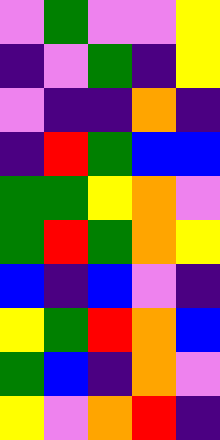[["violet", "green", "violet", "violet", "yellow"], ["indigo", "violet", "green", "indigo", "yellow"], ["violet", "indigo", "indigo", "orange", "indigo"], ["indigo", "red", "green", "blue", "blue"], ["green", "green", "yellow", "orange", "violet"], ["green", "red", "green", "orange", "yellow"], ["blue", "indigo", "blue", "violet", "indigo"], ["yellow", "green", "red", "orange", "blue"], ["green", "blue", "indigo", "orange", "violet"], ["yellow", "violet", "orange", "red", "indigo"]]